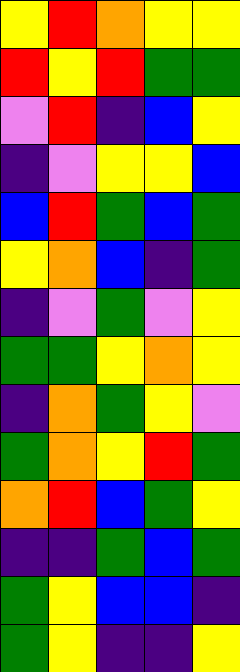[["yellow", "red", "orange", "yellow", "yellow"], ["red", "yellow", "red", "green", "green"], ["violet", "red", "indigo", "blue", "yellow"], ["indigo", "violet", "yellow", "yellow", "blue"], ["blue", "red", "green", "blue", "green"], ["yellow", "orange", "blue", "indigo", "green"], ["indigo", "violet", "green", "violet", "yellow"], ["green", "green", "yellow", "orange", "yellow"], ["indigo", "orange", "green", "yellow", "violet"], ["green", "orange", "yellow", "red", "green"], ["orange", "red", "blue", "green", "yellow"], ["indigo", "indigo", "green", "blue", "green"], ["green", "yellow", "blue", "blue", "indigo"], ["green", "yellow", "indigo", "indigo", "yellow"]]